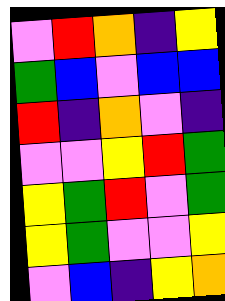[["violet", "red", "orange", "indigo", "yellow"], ["green", "blue", "violet", "blue", "blue"], ["red", "indigo", "orange", "violet", "indigo"], ["violet", "violet", "yellow", "red", "green"], ["yellow", "green", "red", "violet", "green"], ["yellow", "green", "violet", "violet", "yellow"], ["violet", "blue", "indigo", "yellow", "orange"]]